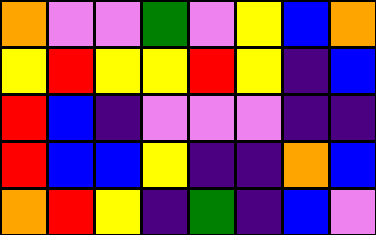[["orange", "violet", "violet", "green", "violet", "yellow", "blue", "orange"], ["yellow", "red", "yellow", "yellow", "red", "yellow", "indigo", "blue"], ["red", "blue", "indigo", "violet", "violet", "violet", "indigo", "indigo"], ["red", "blue", "blue", "yellow", "indigo", "indigo", "orange", "blue"], ["orange", "red", "yellow", "indigo", "green", "indigo", "blue", "violet"]]